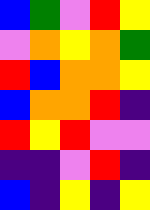[["blue", "green", "violet", "red", "yellow"], ["violet", "orange", "yellow", "orange", "green"], ["red", "blue", "orange", "orange", "yellow"], ["blue", "orange", "orange", "red", "indigo"], ["red", "yellow", "red", "violet", "violet"], ["indigo", "indigo", "violet", "red", "indigo"], ["blue", "indigo", "yellow", "indigo", "yellow"]]